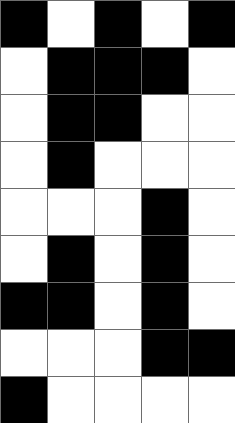[["black", "white", "black", "white", "black"], ["white", "black", "black", "black", "white"], ["white", "black", "black", "white", "white"], ["white", "black", "white", "white", "white"], ["white", "white", "white", "black", "white"], ["white", "black", "white", "black", "white"], ["black", "black", "white", "black", "white"], ["white", "white", "white", "black", "black"], ["black", "white", "white", "white", "white"]]